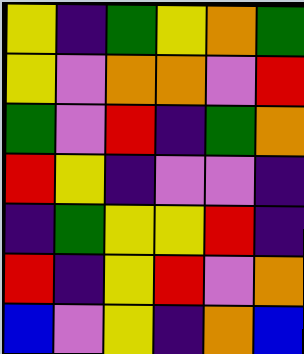[["yellow", "indigo", "green", "yellow", "orange", "green"], ["yellow", "violet", "orange", "orange", "violet", "red"], ["green", "violet", "red", "indigo", "green", "orange"], ["red", "yellow", "indigo", "violet", "violet", "indigo"], ["indigo", "green", "yellow", "yellow", "red", "indigo"], ["red", "indigo", "yellow", "red", "violet", "orange"], ["blue", "violet", "yellow", "indigo", "orange", "blue"]]